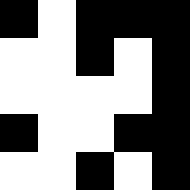[["black", "white", "black", "black", "black"], ["white", "white", "black", "white", "black"], ["white", "white", "white", "white", "black"], ["black", "white", "white", "black", "black"], ["white", "white", "black", "white", "black"]]